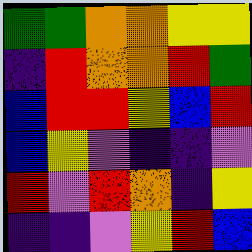[["green", "green", "orange", "orange", "yellow", "yellow"], ["indigo", "red", "orange", "orange", "red", "green"], ["blue", "red", "red", "yellow", "blue", "red"], ["blue", "yellow", "violet", "indigo", "indigo", "violet"], ["red", "violet", "red", "orange", "indigo", "yellow"], ["indigo", "indigo", "violet", "yellow", "red", "blue"]]